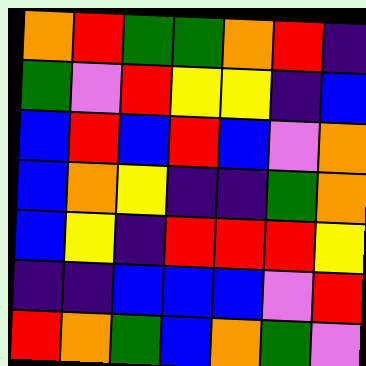[["orange", "red", "green", "green", "orange", "red", "indigo"], ["green", "violet", "red", "yellow", "yellow", "indigo", "blue"], ["blue", "red", "blue", "red", "blue", "violet", "orange"], ["blue", "orange", "yellow", "indigo", "indigo", "green", "orange"], ["blue", "yellow", "indigo", "red", "red", "red", "yellow"], ["indigo", "indigo", "blue", "blue", "blue", "violet", "red"], ["red", "orange", "green", "blue", "orange", "green", "violet"]]